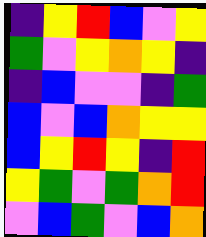[["indigo", "yellow", "red", "blue", "violet", "yellow"], ["green", "violet", "yellow", "orange", "yellow", "indigo"], ["indigo", "blue", "violet", "violet", "indigo", "green"], ["blue", "violet", "blue", "orange", "yellow", "yellow"], ["blue", "yellow", "red", "yellow", "indigo", "red"], ["yellow", "green", "violet", "green", "orange", "red"], ["violet", "blue", "green", "violet", "blue", "orange"]]